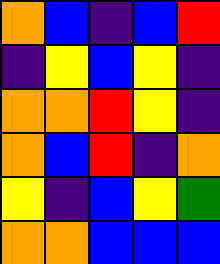[["orange", "blue", "indigo", "blue", "red"], ["indigo", "yellow", "blue", "yellow", "indigo"], ["orange", "orange", "red", "yellow", "indigo"], ["orange", "blue", "red", "indigo", "orange"], ["yellow", "indigo", "blue", "yellow", "green"], ["orange", "orange", "blue", "blue", "blue"]]